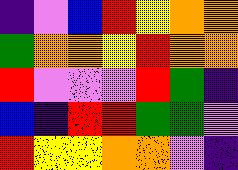[["indigo", "violet", "blue", "red", "yellow", "orange", "orange"], ["green", "orange", "orange", "yellow", "red", "orange", "orange"], ["red", "violet", "violet", "violet", "red", "green", "indigo"], ["blue", "indigo", "red", "red", "green", "green", "violet"], ["red", "yellow", "yellow", "orange", "orange", "violet", "indigo"]]